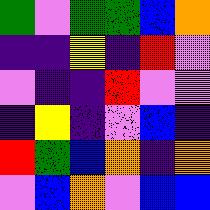[["green", "violet", "green", "green", "blue", "orange"], ["indigo", "indigo", "yellow", "indigo", "red", "violet"], ["violet", "indigo", "indigo", "red", "violet", "violet"], ["indigo", "yellow", "indigo", "violet", "blue", "indigo"], ["red", "green", "blue", "orange", "indigo", "orange"], ["violet", "blue", "orange", "violet", "blue", "blue"]]